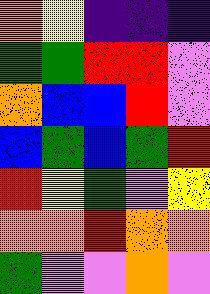[["orange", "yellow", "indigo", "indigo", "indigo"], ["green", "green", "red", "red", "violet"], ["orange", "blue", "blue", "red", "violet"], ["blue", "green", "blue", "green", "red"], ["red", "yellow", "green", "violet", "yellow"], ["orange", "orange", "red", "orange", "orange"], ["green", "violet", "violet", "orange", "violet"]]